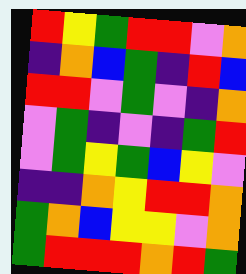[["red", "yellow", "green", "red", "red", "violet", "orange"], ["indigo", "orange", "blue", "green", "indigo", "red", "blue"], ["red", "red", "violet", "green", "violet", "indigo", "orange"], ["violet", "green", "indigo", "violet", "indigo", "green", "red"], ["violet", "green", "yellow", "green", "blue", "yellow", "violet"], ["indigo", "indigo", "orange", "yellow", "red", "red", "orange"], ["green", "orange", "blue", "yellow", "yellow", "violet", "orange"], ["green", "red", "red", "red", "orange", "red", "green"]]